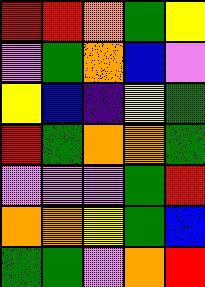[["red", "red", "orange", "green", "yellow"], ["violet", "green", "orange", "blue", "violet"], ["yellow", "blue", "indigo", "yellow", "green"], ["red", "green", "orange", "orange", "green"], ["violet", "violet", "violet", "green", "red"], ["orange", "orange", "yellow", "green", "blue"], ["green", "green", "violet", "orange", "red"]]